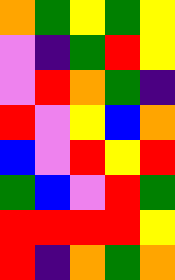[["orange", "green", "yellow", "green", "yellow"], ["violet", "indigo", "green", "red", "yellow"], ["violet", "red", "orange", "green", "indigo"], ["red", "violet", "yellow", "blue", "orange"], ["blue", "violet", "red", "yellow", "red"], ["green", "blue", "violet", "red", "green"], ["red", "red", "red", "red", "yellow"], ["red", "indigo", "orange", "green", "orange"]]